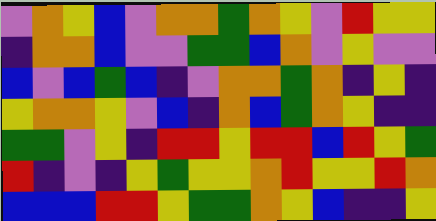[["violet", "orange", "yellow", "blue", "violet", "orange", "orange", "green", "orange", "yellow", "violet", "red", "yellow", "yellow"], ["indigo", "orange", "orange", "blue", "violet", "violet", "green", "green", "blue", "orange", "violet", "yellow", "violet", "violet"], ["blue", "violet", "blue", "green", "blue", "indigo", "violet", "orange", "orange", "green", "orange", "indigo", "yellow", "indigo"], ["yellow", "orange", "orange", "yellow", "violet", "blue", "indigo", "orange", "blue", "green", "orange", "yellow", "indigo", "indigo"], ["green", "green", "violet", "yellow", "indigo", "red", "red", "yellow", "red", "red", "blue", "red", "yellow", "green"], ["red", "indigo", "violet", "indigo", "yellow", "green", "yellow", "yellow", "orange", "red", "yellow", "yellow", "red", "orange"], ["blue", "blue", "blue", "red", "red", "yellow", "green", "green", "orange", "yellow", "blue", "indigo", "indigo", "yellow"]]